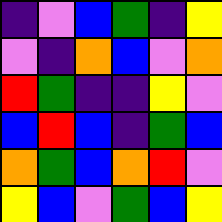[["indigo", "violet", "blue", "green", "indigo", "yellow"], ["violet", "indigo", "orange", "blue", "violet", "orange"], ["red", "green", "indigo", "indigo", "yellow", "violet"], ["blue", "red", "blue", "indigo", "green", "blue"], ["orange", "green", "blue", "orange", "red", "violet"], ["yellow", "blue", "violet", "green", "blue", "yellow"]]